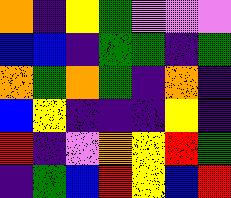[["orange", "indigo", "yellow", "green", "violet", "violet", "violet"], ["blue", "blue", "indigo", "green", "green", "indigo", "green"], ["orange", "green", "orange", "green", "indigo", "orange", "indigo"], ["blue", "yellow", "indigo", "indigo", "indigo", "yellow", "indigo"], ["red", "indigo", "violet", "orange", "yellow", "red", "green"], ["indigo", "green", "blue", "red", "yellow", "blue", "red"]]